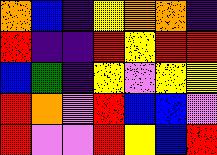[["orange", "blue", "indigo", "yellow", "orange", "orange", "indigo"], ["red", "indigo", "indigo", "red", "yellow", "red", "red"], ["blue", "green", "indigo", "yellow", "violet", "yellow", "yellow"], ["red", "orange", "violet", "red", "blue", "blue", "violet"], ["red", "violet", "violet", "red", "yellow", "blue", "red"]]